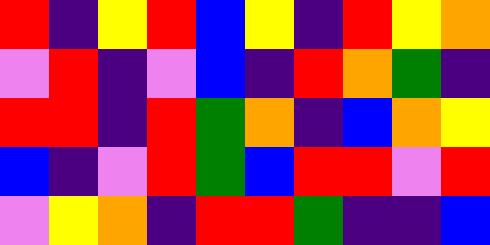[["red", "indigo", "yellow", "red", "blue", "yellow", "indigo", "red", "yellow", "orange"], ["violet", "red", "indigo", "violet", "blue", "indigo", "red", "orange", "green", "indigo"], ["red", "red", "indigo", "red", "green", "orange", "indigo", "blue", "orange", "yellow"], ["blue", "indigo", "violet", "red", "green", "blue", "red", "red", "violet", "red"], ["violet", "yellow", "orange", "indigo", "red", "red", "green", "indigo", "indigo", "blue"]]